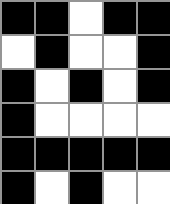[["black", "black", "white", "black", "black"], ["white", "black", "white", "white", "black"], ["black", "white", "black", "white", "black"], ["black", "white", "white", "white", "white"], ["black", "black", "black", "black", "black"], ["black", "white", "black", "white", "white"]]